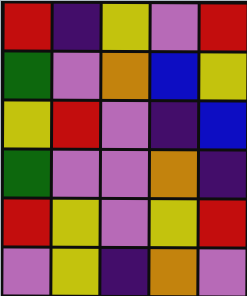[["red", "indigo", "yellow", "violet", "red"], ["green", "violet", "orange", "blue", "yellow"], ["yellow", "red", "violet", "indigo", "blue"], ["green", "violet", "violet", "orange", "indigo"], ["red", "yellow", "violet", "yellow", "red"], ["violet", "yellow", "indigo", "orange", "violet"]]